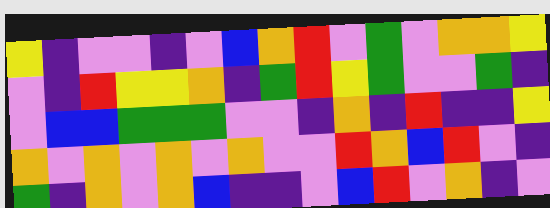[["yellow", "indigo", "violet", "violet", "indigo", "violet", "blue", "orange", "red", "violet", "green", "violet", "orange", "orange", "yellow"], ["violet", "indigo", "red", "yellow", "yellow", "orange", "indigo", "green", "red", "yellow", "green", "violet", "violet", "green", "indigo"], ["violet", "blue", "blue", "green", "green", "green", "violet", "violet", "indigo", "orange", "indigo", "red", "indigo", "indigo", "yellow"], ["orange", "violet", "orange", "violet", "orange", "violet", "orange", "violet", "violet", "red", "orange", "blue", "red", "violet", "indigo"], ["green", "indigo", "orange", "violet", "orange", "blue", "indigo", "indigo", "violet", "blue", "red", "violet", "orange", "indigo", "violet"]]